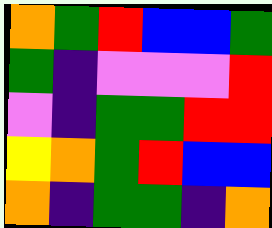[["orange", "green", "red", "blue", "blue", "green"], ["green", "indigo", "violet", "violet", "violet", "red"], ["violet", "indigo", "green", "green", "red", "red"], ["yellow", "orange", "green", "red", "blue", "blue"], ["orange", "indigo", "green", "green", "indigo", "orange"]]